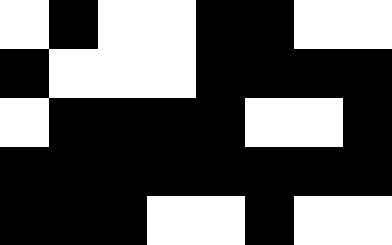[["white", "black", "white", "white", "black", "black", "white", "white"], ["black", "white", "white", "white", "black", "black", "black", "black"], ["white", "black", "black", "black", "black", "white", "white", "black"], ["black", "black", "black", "black", "black", "black", "black", "black"], ["black", "black", "black", "white", "white", "black", "white", "white"]]